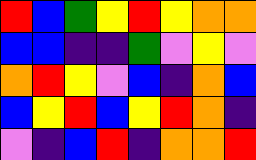[["red", "blue", "green", "yellow", "red", "yellow", "orange", "orange"], ["blue", "blue", "indigo", "indigo", "green", "violet", "yellow", "violet"], ["orange", "red", "yellow", "violet", "blue", "indigo", "orange", "blue"], ["blue", "yellow", "red", "blue", "yellow", "red", "orange", "indigo"], ["violet", "indigo", "blue", "red", "indigo", "orange", "orange", "red"]]